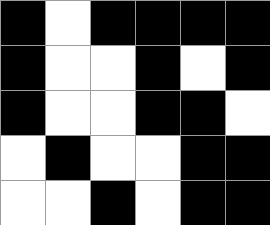[["black", "white", "black", "black", "black", "black"], ["black", "white", "white", "black", "white", "black"], ["black", "white", "white", "black", "black", "white"], ["white", "black", "white", "white", "black", "black"], ["white", "white", "black", "white", "black", "black"]]